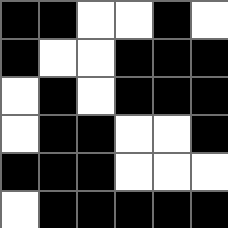[["black", "black", "white", "white", "black", "white"], ["black", "white", "white", "black", "black", "black"], ["white", "black", "white", "black", "black", "black"], ["white", "black", "black", "white", "white", "black"], ["black", "black", "black", "white", "white", "white"], ["white", "black", "black", "black", "black", "black"]]